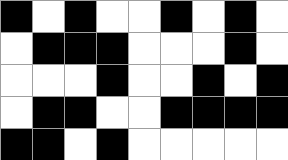[["black", "white", "black", "white", "white", "black", "white", "black", "white"], ["white", "black", "black", "black", "white", "white", "white", "black", "white"], ["white", "white", "white", "black", "white", "white", "black", "white", "black"], ["white", "black", "black", "white", "white", "black", "black", "black", "black"], ["black", "black", "white", "black", "white", "white", "white", "white", "white"]]